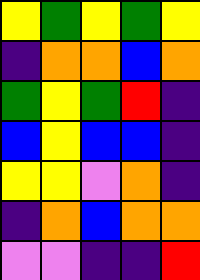[["yellow", "green", "yellow", "green", "yellow"], ["indigo", "orange", "orange", "blue", "orange"], ["green", "yellow", "green", "red", "indigo"], ["blue", "yellow", "blue", "blue", "indigo"], ["yellow", "yellow", "violet", "orange", "indigo"], ["indigo", "orange", "blue", "orange", "orange"], ["violet", "violet", "indigo", "indigo", "red"]]